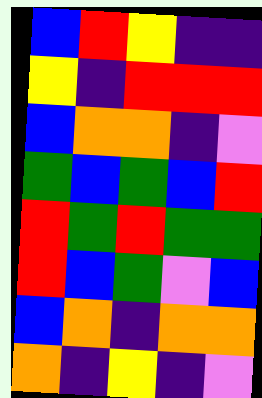[["blue", "red", "yellow", "indigo", "indigo"], ["yellow", "indigo", "red", "red", "red"], ["blue", "orange", "orange", "indigo", "violet"], ["green", "blue", "green", "blue", "red"], ["red", "green", "red", "green", "green"], ["red", "blue", "green", "violet", "blue"], ["blue", "orange", "indigo", "orange", "orange"], ["orange", "indigo", "yellow", "indigo", "violet"]]